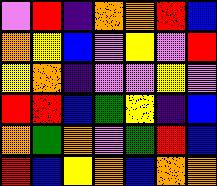[["violet", "red", "indigo", "orange", "orange", "red", "blue"], ["orange", "yellow", "blue", "violet", "yellow", "violet", "red"], ["yellow", "orange", "indigo", "violet", "violet", "yellow", "violet"], ["red", "red", "blue", "green", "yellow", "indigo", "blue"], ["orange", "green", "orange", "violet", "green", "red", "blue"], ["red", "blue", "yellow", "orange", "blue", "orange", "orange"]]